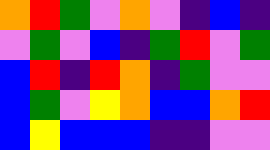[["orange", "red", "green", "violet", "orange", "violet", "indigo", "blue", "indigo"], ["violet", "green", "violet", "blue", "indigo", "green", "red", "violet", "green"], ["blue", "red", "indigo", "red", "orange", "indigo", "green", "violet", "violet"], ["blue", "green", "violet", "yellow", "orange", "blue", "blue", "orange", "red"], ["blue", "yellow", "blue", "blue", "blue", "indigo", "indigo", "violet", "violet"]]